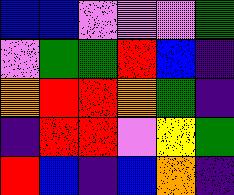[["blue", "blue", "violet", "violet", "violet", "green"], ["violet", "green", "green", "red", "blue", "indigo"], ["orange", "red", "red", "orange", "green", "indigo"], ["indigo", "red", "red", "violet", "yellow", "green"], ["red", "blue", "indigo", "blue", "orange", "indigo"]]